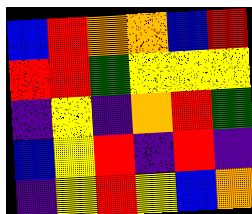[["blue", "red", "orange", "orange", "blue", "red"], ["red", "red", "green", "yellow", "yellow", "yellow"], ["indigo", "yellow", "indigo", "orange", "red", "green"], ["blue", "yellow", "red", "indigo", "red", "indigo"], ["indigo", "yellow", "red", "yellow", "blue", "orange"]]